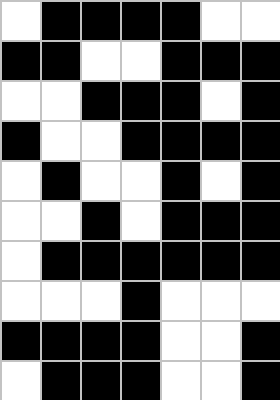[["white", "black", "black", "black", "black", "white", "white"], ["black", "black", "white", "white", "black", "black", "black"], ["white", "white", "black", "black", "black", "white", "black"], ["black", "white", "white", "black", "black", "black", "black"], ["white", "black", "white", "white", "black", "white", "black"], ["white", "white", "black", "white", "black", "black", "black"], ["white", "black", "black", "black", "black", "black", "black"], ["white", "white", "white", "black", "white", "white", "white"], ["black", "black", "black", "black", "white", "white", "black"], ["white", "black", "black", "black", "white", "white", "black"]]